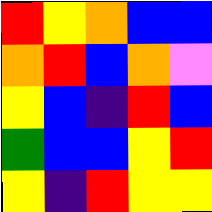[["red", "yellow", "orange", "blue", "blue"], ["orange", "red", "blue", "orange", "violet"], ["yellow", "blue", "indigo", "red", "blue"], ["green", "blue", "blue", "yellow", "red"], ["yellow", "indigo", "red", "yellow", "yellow"]]